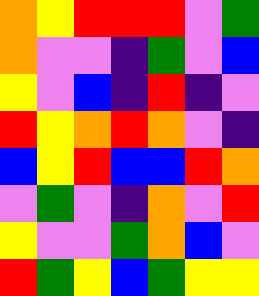[["orange", "yellow", "red", "red", "red", "violet", "green"], ["orange", "violet", "violet", "indigo", "green", "violet", "blue"], ["yellow", "violet", "blue", "indigo", "red", "indigo", "violet"], ["red", "yellow", "orange", "red", "orange", "violet", "indigo"], ["blue", "yellow", "red", "blue", "blue", "red", "orange"], ["violet", "green", "violet", "indigo", "orange", "violet", "red"], ["yellow", "violet", "violet", "green", "orange", "blue", "violet"], ["red", "green", "yellow", "blue", "green", "yellow", "yellow"]]